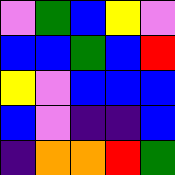[["violet", "green", "blue", "yellow", "violet"], ["blue", "blue", "green", "blue", "red"], ["yellow", "violet", "blue", "blue", "blue"], ["blue", "violet", "indigo", "indigo", "blue"], ["indigo", "orange", "orange", "red", "green"]]